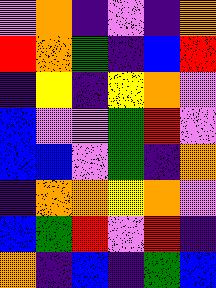[["violet", "orange", "indigo", "violet", "indigo", "orange"], ["red", "orange", "green", "indigo", "blue", "red"], ["indigo", "yellow", "indigo", "yellow", "orange", "violet"], ["blue", "violet", "violet", "green", "red", "violet"], ["blue", "blue", "violet", "green", "indigo", "orange"], ["indigo", "orange", "orange", "yellow", "orange", "violet"], ["blue", "green", "red", "violet", "red", "indigo"], ["orange", "indigo", "blue", "indigo", "green", "blue"]]